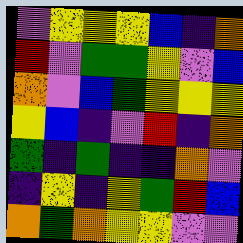[["violet", "yellow", "yellow", "yellow", "blue", "indigo", "orange"], ["red", "violet", "green", "green", "yellow", "violet", "blue"], ["orange", "violet", "blue", "green", "yellow", "yellow", "yellow"], ["yellow", "blue", "indigo", "violet", "red", "indigo", "orange"], ["green", "indigo", "green", "indigo", "indigo", "orange", "violet"], ["indigo", "yellow", "indigo", "yellow", "green", "red", "blue"], ["orange", "green", "orange", "yellow", "yellow", "violet", "violet"]]